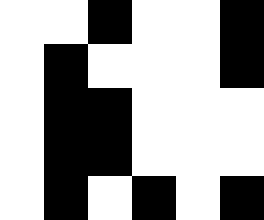[["white", "white", "black", "white", "white", "black"], ["white", "black", "white", "white", "white", "black"], ["white", "black", "black", "white", "white", "white"], ["white", "black", "black", "white", "white", "white"], ["white", "black", "white", "black", "white", "black"]]